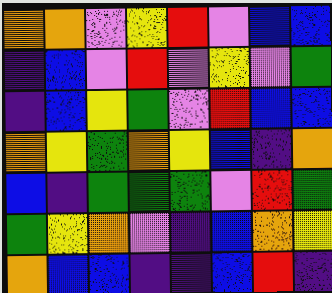[["orange", "orange", "violet", "yellow", "red", "violet", "blue", "blue"], ["indigo", "blue", "violet", "red", "violet", "yellow", "violet", "green"], ["indigo", "blue", "yellow", "green", "violet", "red", "blue", "blue"], ["orange", "yellow", "green", "orange", "yellow", "blue", "indigo", "orange"], ["blue", "indigo", "green", "green", "green", "violet", "red", "green"], ["green", "yellow", "orange", "violet", "indigo", "blue", "orange", "yellow"], ["orange", "blue", "blue", "indigo", "indigo", "blue", "red", "indigo"]]